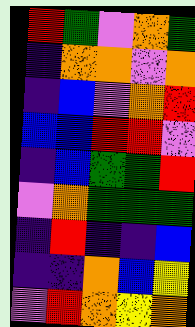[["red", "green", "violet", "orange", "green"], ["indigo", "orange", "orange", "violet", "orange"], ["indigo", "blue", "violet", "orange", "red"], ["blue", "blue", "red", "red", "violet"], ["indigo", "blue", "green", "green", "red"], ["violet", "orange", "green", "green", "green"], ["indigo", "red", "indigo", "indigo", "blue"], ["indigo", "indigo", "orange", "blue", "yellow"], ["violet", "red", "orange", "yellow", "orange"]]